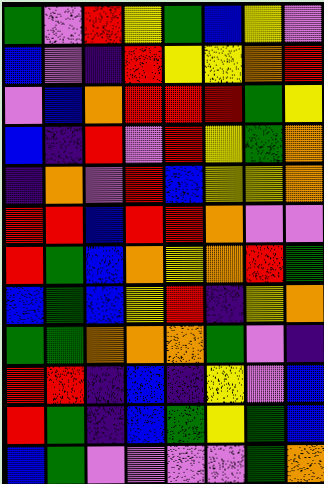[["green", "violet", "red", "yellow", "green", "blue", "yellow", "violet"], ["blue", "violet", "indigo", "red", "yellow", "yellow", "orange", "red"], ["violet", "blue", "orange", "red", "red", "red", "green", "yellow"], ["blue", "indigo", "red", "violet", "red", "yellow", "green", "orange"], ["indigo", "orange", "violet", "red", "blue", "yellow", "yellow", "orange"], ["red", "red", "blue", "red", "red", "orange", "violet", "violet"], ["red", "green", "blue", "orange", "yellow", "orange", "red", "green"], ["blue", "green", "blue", "yellow", "red", "indigo", "yellow", "orange"], ["green", "green", "orange", "orange", "orange", "green", "violet", "indigo"], ["red", "red", "indigo", "blue", "indigo", "yellow", "violet", "blue"], ["red", "green", "indigo", "blue", "green", "yellow", "green", "blue"], ["blue", "green", "violet", "violet", "violet", "violet", "green", "orange"]]